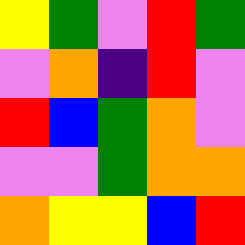[["yellow", "green", "violet", "red", "green"], ["violet", "orange", "indigo", "red", "violet"], ["red", "blue", "green", "orange", "violet"], ["violet", "violet", "green", "orange", "orange"], ["orange", "yellow", "yellow", "blue", "red"]]